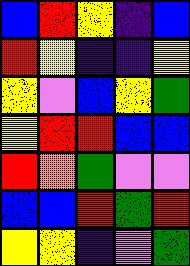[["blue", "red", "yellow", "indigo", "blue"], ["red", "yellow", "indigo", "indigo", "yellow"], ["yellow", "violet", "blue", "yellow", "green"], ["yellow", "red", "red", "blue", "blue"], ["red", "orange", "green", "violet", "violet"], ["blue", "blue", "red", "green", "red"], ["yellow", "yellow", "indigo", "violet", "green"]]